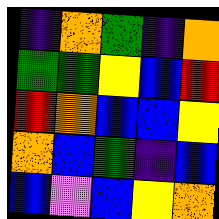[["indigo", "orange", "green", "indigo", "orange"], ["green", "green", "yellow", "blue", "red"], ["red", "orange", "blue", "blue", "yellow"], ["orange", "blue", "green", "indigo", "blue"], ["blue", "violet", "blue", "yellow", "orange"]]